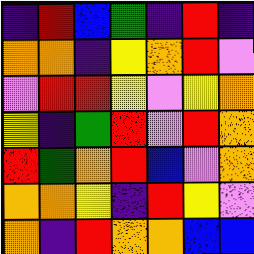[["indigo", "red", "blue", "green", "indigo", "red", "indigo"], ["orange", "orange", "indigo", "yellow", "orange", "red", "violet"], ["violet", "red", "red", "yellow", "violet", "yellow", "orange"], ["yellow", "indigo", "green", "red", "violet", "red", "orange"], ["red", "green", "orange", "red", "blue", "violet", "orange"], ["orange", "orange", "yellow", "indigo", "red", "yellow", "violet"], ["orange", "indigo", "red", "orange", "orange", "blue", "blue"]]